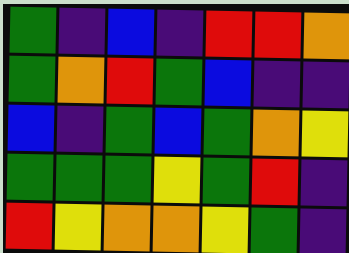[["green", "indigo", "blue", "indigo", "red", "red", "orange"], ["green", "orange", "red", "green", "blue", "indigo", "indigo"], ["blue", "indigo", "green", "blue", "green", "orange", "yellow"], ["green", "green", "green", "yellow", "green", "red", "indigo"], ["red", "yellow", "orange", "orange", "yellow", "green", "indigo"]]